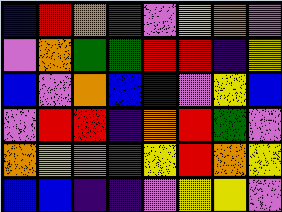[["blue", "red", "orange", "green", "violet", "yellow", "orange", "violet"], ["violet", "orange", "green", "green", "red", "red", "indigo", "yellow"], ["blue", "violet", "orange", "blue", "indigo", "violet", "yellow", "blue"], ["violet", "red", "red", "indigo", "orange", "red", "green", "violet"], ["orange", "yellow", "orange", "green", "yellow", "red", "orange", "yellow"], ["blue", "blue", "indigo", "indigo", "violet", "yellow", "yellow", "violet"]]